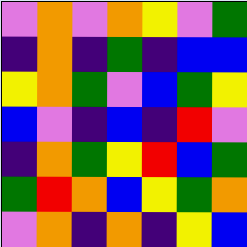[["violet", "orange", "violet", "orange", "yellow", "violet", "green"], ["indigo", "orange", "indigo", "green", "indigo", "blue", "blue"], ["yellow", "orange", "green", "violet", "blue", "green", "yellow"], ["blue", "violet", "indigo", "blue", "indigo", "red", "violet"], ["indigo", "orange", "green", "yellow", "red", "blue", "green"], ["green", "red", "orange", "blue", "yellow", "green", "orange"], ["violet", "orange", "indigo", "orange", "indigo", "yellow", "blue"]]